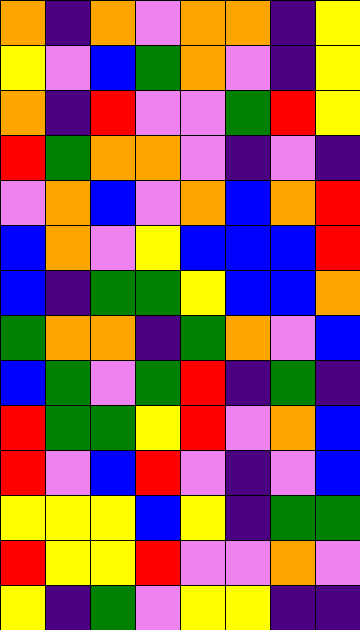[["orange", "indigo", "orange", "violet", "orange", "orange", "indigo", "yellow"], ["yellow", "violet", "blue", "green", "orange", "violet", "indigo", "yellow"], ["orange", "indigo", "red", "violet", "violet", "green", "red", "yellow"], ["red", "green", "orange", "orange", "violet", "indigo", "violet", "indigo"], ["violet", "orange", "blue", "violet", "orange", "blue", "orange", "red"], ["blue", "orange", "violet", "yellow", "blue", "blue", "blue", "red"], ["blue", "indigo", "green", "green", "yellow", "blue", "blue", "orange"], ["green", "orange", "orange", "indigo", "green", "orange", "violet", "blue"], ["blue", "green", "violet", "green", "red", "indigo", "green", "indigo"], ["red", "green", "green", "yellow", "red", "violet", "orange", "blue"], ["red", "violet", "blue", "red", "violet", "indigo", "violet", "blue"], ["yellow", "yellow", "yellow", "blue", "yellow", "indigo", "green", "green"], ["red", "yellow", "yellow", "red", "violet", "violet", "orange", "violet"], ["yellow", "indigo", "green", "violet", "yellow", "yellow", "indigo", "indigo"]]